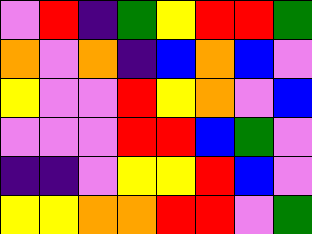[["violet", "red", "indigo", "green", "yellow", "red", "red", "green"], ["orange", "violet", "orange", "indigo", "blue", "orange", "blue", "violet"], ["yellow", "violet", "violet", "red", "yellow", "orange", "violet", "blue"], ["violet", "violet", "violet", "red", "red", "blue", "green", "violet"], ["indigo", "indigo", "violet", "yellow", "yellow", "red", "blue", "violet"], ["yellow", "yellow", "orange", "orange", "red", "red", "violet", "green"]]